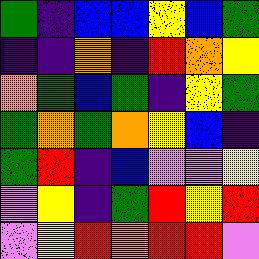[["green", "indigo", "blue", "blue", "yellow", "blue", "green"], ["indigo", "indigo", "orange", "indigo", "red", "orange", "yellow"], ["orange", "green", "blue", "green", "indigo", "yellow", "green"], ["green", "orange", "green", "orange", "yellow", "blue", "indigo"], ["green", "red", "indigo", "blue", "violet", "violet", "yellow"], ["violet", "yellow", "indigo", "green", "red", "yellow", "red"], ["violet", "yellow", "red", "orange", "red", "red", "violet"]]